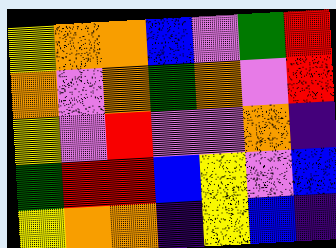[["yellow", "orange", "orange", "blue", "violet", "green", "red"], ["orange", "violet", "orange", "green", "orange", "violet", "red"], ["yellow", "violet", "red", "violet", "violet", "orange", "indigo"], ["green", "red", "red", "blue", "yellow", "violet", "blue"], ["yellow", "orange", "orange", "indigo", "yellow", "blue", "indigo"]]